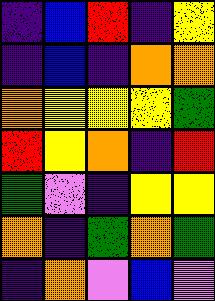[["indigo", "blue", "red", "indigo", "yellow"], ["indigo", "blue", "indigo", "orange", "orange"], ["orange", "yellow", "yellow", "yellow", "green"], ["red", "yellow", "orange", "indigo", "red"], ["green", "violet", "indigo", "yellow", "yellow"], ["orange", "indigo", "green", "orange", "green"], ["indigo", "orange", "violet", "blue", "violet"]]